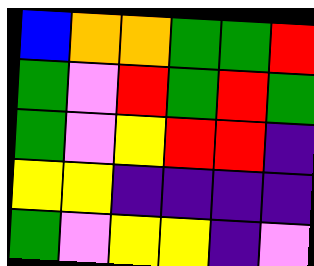[["blue", "orange", "orange", "green", "green", "red"], ["green", "violet", "red", "green", "red", "green"], ["green", "violet", "yellow", "red", "red", "indigo"], ["yellow", "yellow", "indigo", "indigo", "indigo", "indigo"], ["green", "violet", "yellow", "yellow", "indigo", "violet"]]